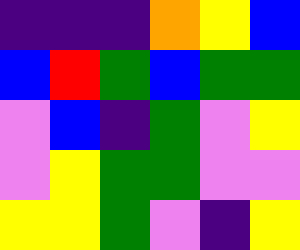[["indigo", "indigo", "indigo", "orange", "yellow", "blue"], ["blue", "red", "green", "blue", "green", "green"], ["violet", "blue", "indigo", "green", "violet", "yellow"], ["violet", "yellow", "green", "green", "violet", "violet"], ["yellow", "yellow", "green", "violet", "indigo", "yellow"]]